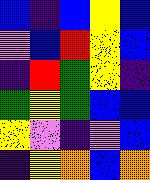[["blue", "indigo", "blue", "yellow", "blue"], ["violet", "blue", "red", "yellow", "blue"], ["indigo", "red", "green", "yellow", "indigo"], ["green", "yellow", "green", "blue", "blue"], ["yellow", "violet", "indigo", "violet", "blue"], ["indigo", "yellow", "orange", "blue", "orange"]]